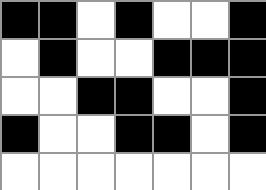[["black", "black", "white", "black", "white", "white", "black"], ["white", "black", "white", "white", "black", "black", "black"], ["white", "white", "black", "black", "white", "white", "black"], ["black", "white", "white", "black", "black", "white", "black"], ["white", "white", "white", "white", "white", "white", "white"]]